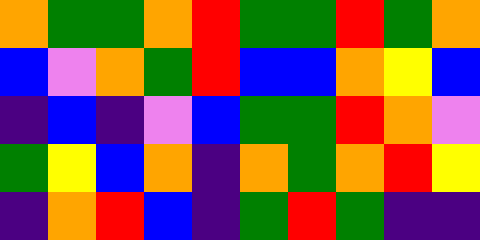[["orange", "green", "green", "orange", "red", "green", "green", "red", "green", "orange"], ["blue", "violet", "orange", "green", "red", "blue", "blue", "orange", "yellow", "blue"], ["indigo", "blue", "indigo", "violet", "blue", "green", "green", "red", "orange", "violet"], ["green", "yellow", "blue", "orange", "indigo", "orange", "green", "orange", "red", "yellow"], ["indigo", "orange", "red", "blue", "indigo", "green", "red", "green", "indigo", "indigo"]]